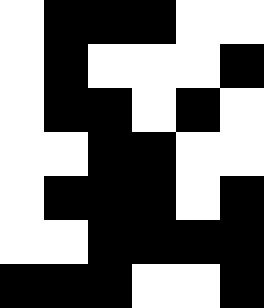[["white", "black", "black", "black", "white", "white"], ["white", "black", "white", "white", "white", "black"], ["white", "black", "black", "white", "black", "white"], ["white", "white", "black", "black", "white", "white"], ["white", "black", "black", "black", "white", "black"], ["white", "white", "black", "black", "black", "black"], ["black", "black", "black", "white", "white", "black"]]